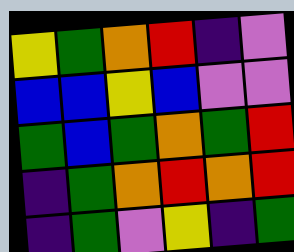[["yellow", "green", "orange", "red", "indigo", "violet"], ["blue", "blue", "yellow", "blue", "violet", "violet"], ["green", "blue", "green", "orange", "green", "red"], ["indigo", "green", "orange", "red", "orange", "red"], ["indigo", "green", "violet", "yellow", "indigo", "green"]]